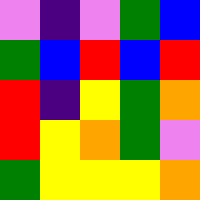[["violet", "indigo", "violet", "green", "blue"], ["green", "blue", "red", "blue", "red"], ["red", "indigo", "yellow", "green", "orange"], ["red", "yellow", "orange", "green", "violet"], ["green", "yellow", "yellow", "yellow", "orange"]]